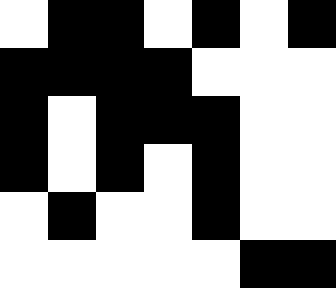[["white", "black", "black", "white", "black", "white", "black"], ["black", "black", "black", "black", "white", "white", "white"], ["black", "white", "black", "black", "black", "white", "white"], ["black", "white", "black", "white", "black", "white", "white"], ["white", "black", "white", "white", "black", "white", "white"], ["white", "white", "white", "white", "white", "black", "black"]]